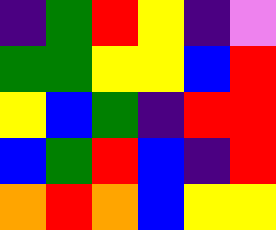[["indigo", "green", "red", "yellow", "indigo", "violet"], ["green", "green", "yellow", "yellow", "blue", "red"], ["yellow", "blue", "green", "indigo", "red", "red"], ["blue", "green", "red", "blue", "indigo", "red"], ["orange", "red", "orange", "blue", "yellow", "yellow"]]